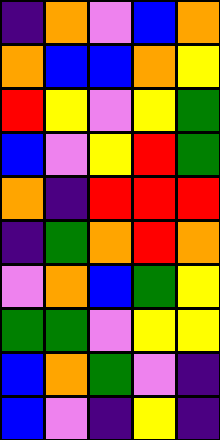[["indigo", "orange", "violet", "blue", "orange"], ["orange", "blue", "blue", "orange", "yellow"], ["red", "yellow", "violet", "yellow", "green"], ["blue", "violet", "yellow", "red", "green"], ["orange", "indigo", "red", "red", "red"], ["indigo", "green", "orange", "red", "orange"], ["violet", "orange", "blue", "green", "yellow"], ["green", "green", "violet", "yellow", "yellow"], ["blue", "orange", "green", "violet", "indigo"], ["blue", "violet", "indigo", "yellow", "indigo"]]